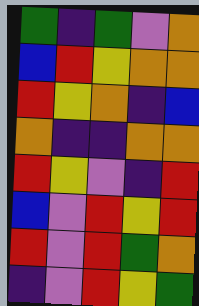[["green", "indigo", "green", "violet", "orange"], ["blue", "red", "yellow", "orange", "orange"], ["red", "yellow", "orange", "indigo", "blue"], ["orange", "indigo", "indigo", "orange", "orange"], ["red", "yellow", "violet", "indigo", "red"], ["blue", "violet", "red", "yellow", "red"], ["red", "violet", "red", "green", "orange"], ["indigo", "violet", "red", "yellow", "green"]]